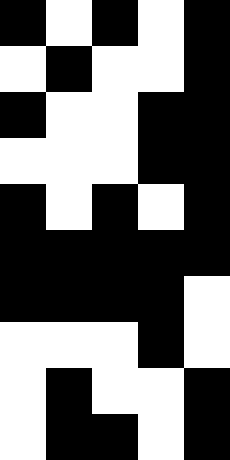[["black", "white", "black", "white", "black"], ["white", "black", "white", "white", "black"], ["black", "white", "white", "black", "black"], ["white", "white", "white", "black", "black"], ["black", "white", "black", "white", "black"], ["black", "black", "black", "black", "black"], ["black", "black", "black", "black", "white"], ["white", "white", "white", "black", "white"], ["white", "black", "white", "white", "black"], ["white", "black", "black", "white", "black"]]